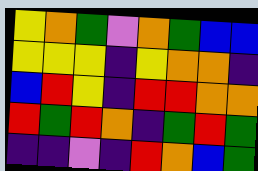[["yellow", "orange", "green", "violet", "orange", "green", "blue", "blue"], ["yellow", "yellow", "yellow", "indigo", "yellow", "orange", "orange", "indigo"], ["blue", "red", "yellow", "indigo", "red", "red", "orange", "orange"], ["red", "green", "red", "orange", "indigo", "green", "red", "green"], ["indigo", "indigo", "violet", "indigo", "red", "orange", "blue", "green"]]